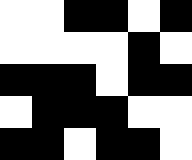[["white", "white", "black", "black", "white", "black"], ["white", "white", "white", "white", "black", "white"], ["black", "black", "black", "white", "black", "black"], ["white", "black", "black", "black", "white", "white"], ["black", "black", "white", "black", "black", "white"]]